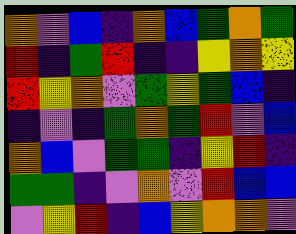[["orange", "violet", "blue", "indigo", "orange", "blue", "green", "orange", "green"], ["red", "indigo", "green", "red", "indigo", "indigo", "yellow", "orange", "yellow"], ["red", "yellow", "orange", "violet", "green", "yellow", "green", "blue", "indigo"], ["indigo", "violet", "indigo", "green", "orange", "green", "red", "violet", "blue"], ["orange", "blue", "violet", "green", "green", "indigo", "yellow", "red", "indigo"], ["green", "green", "indigo", "violet", "orange", "violet", "red", "blue", "blue"], ["violet", "yellow", "red", "indigo", "blue", "yellow", "orange", "orange", "violet"]]